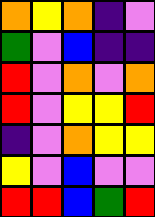[["orange", "yellow", "orange", "indigo", "violet"], ["green", "violet", "blue", "indigo", "indigo"], ["red", "violet", "orange", "violet", "orange"], ["red", "violet", "yellow", "yellow", "red"], ["indigo", "violet", "orange", "yellow", "yellow"], ["yellow", "violet", "blue", "violet", "violet"], ["red", "red", "blue", "green", "red"]]